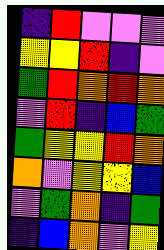[["indigo", "red", "violet", "violet", "violet"], ["yellow", "yellow", "red", "indigo", "violet"], ["green", "red", "orange", "red", "orange"], ["violet", "red", "indigo", "blue", "green"], ["green", "yellow", "yellow", "red", "orange"], ["orange", "violet", "yellow", "yellow", "blue"], ["violet", "green", "orange", "indigo", "green"], ["indigo", "blue", "orange", "violet", "yellow"]]